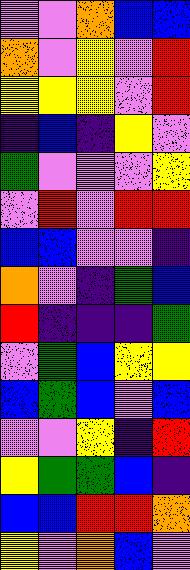[["violet", "violet", "orange", "blue", "blue"], ["orange", "violet", "yellow", "violet", "red"], ["yellow", "yellow", "yellow", "violet", "red"], ["indigo", "blue", "indigo", "yellow", "violet"], ["green", "violet", "violet", "violet", "yellow"], ["violet", "red", "violet", "red", "red"], ["blue", "blue", "violet", "violet", "indigo"], ["orange", "violet", "indigo", "green", "blue"], ["red", "indigo", "indigo", "indigo", "green"], ["violet", "green", "blue", "yellow", "yellow"], ["blue", "green", "blue", "violet", "blue"], ["violet", "violet", "yellow", "indigo", "red"], ["yellow", "green", "green", "blue", "indigo"], ["blue", "blue", "red", "red", "orange"], ["yellow", "violet", "orange", "blue", "violet"]]